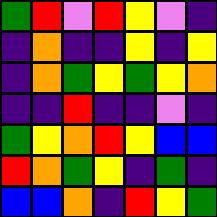[["green", "red", "violet", "red", "yellow", "violet", "indigo"], ["indigo", "orange", "indigo", "indigo", "yellow", "indigo", "yellow"], ["indigo", "orange", "green", "yellow", "green", "yellow", "orange"], ["indigo", "indigo", "red", "indigo", "indigo", "violet", "indigo"], ["green", "yellow", "orange", "red", "yellow", "blue", "blue"], ["red", "orange", "green", "yellow", "indigo", "green", "indigo"], ["blue", "blue", "orange", "indigo", "red", "yellow", "green"]]